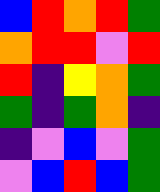[["blue", "red", "orange", "red", "green"], ["orange", "red", "red", "violet", "red"], ["red", "indigo", "yellow", "orange", "green"], ["green", "indigo", "green", "orange", "indigo"], ["indigo", "violet", "blue", "violet", "green"], ["violet", "blue", "red", "blue", "green"]]